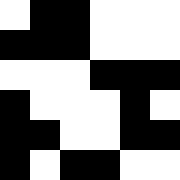[["white", "black", "black", "white", "white", "white"], ["black", "black", "black", "white", "white", "white"], ["white", "white", "white", "black", "black", "black"], ["black", "white", "white", "white", "black", "white"], ["black", "black", "white", "white", "black", "black"], ["black", "white", "black", "black", "white", "white"]]